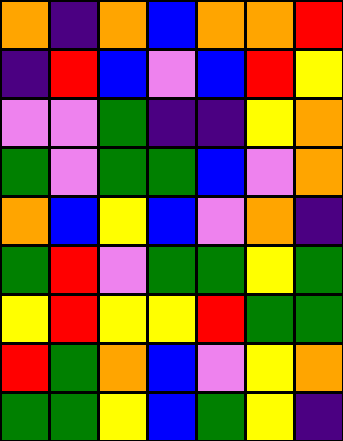[["orange", "indigo", "orange", "blue", "orange", "orange", "red"], ["indigo", "red", "blue", "violet", "blue", "red", "yellow"], ["violet", "violet", "green", "indigo", "indigo", "yellow", "orange"], ["green", "violet", "green", "green", "blue", "violet", "orange"], ["orange", "blue", "yellow", "blue", "violet", "orange", "indigo"], ["green", "red", "violet", "green", "green", "yellow", "green"], ["yellow", "red", "yellow", "yellow", "red", "green", "green"], ["red", "green", "orange", "blue", "violet", "yellow", "orange"], ["green", "green", "yellow", "blue", "green", "yellow", "indigo"]]